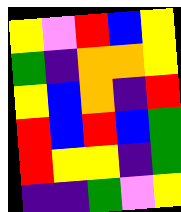[["yellow", "violet", "red", "blue", "yellow"], ["green", "indigo", "orange", "orange", "yellow"], ["yellow", "blue", "orange", "indigo", "red"], ["red", "blue", "red", "blue", "green"], ["red", "yellow", "yellow", "indigo", "green"], ["indigo", "indigo", "green", "violet", "yellow"]]